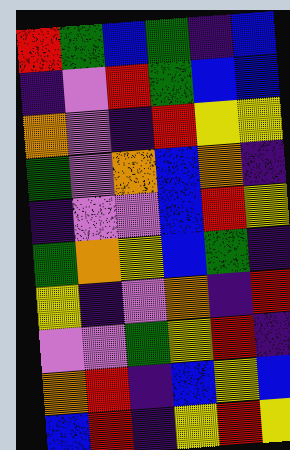[["red", "green", "blue", "green", "indigo", "blue"], ["indigo", "violet", "red", "green", "blue", "blue"], ["orange", "violet", "indigo", "red", "yellow", "yellow"], ["green", "violet", "orange", "blue", "orange", "indigo"], ["indigo", "violet", "violet", "blue", "red", "yellow"], ["green", "orange", "yellow", "blue", "green", "indigo"], ["yellow", "indigo", "violet", "orange", "indigo", "red"], ["violet", "violet", "green", "yellow", "red", "indigo"], ["orange", "red", "indigo", "blue", "yellow", "blue"], ["blue", "red", "indigo", "yellow", "red", "yellow"]]